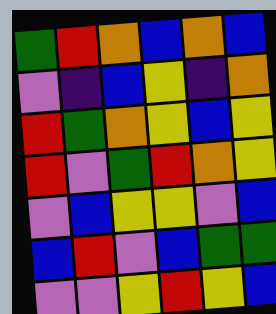[["green", "red", "orange", "blue", "orange", "blue"], ["violet", "indigo", "blue", "yellow", "indigo", "orange"], ["red", "green", "orange", "yellow", "blue", "yellow"], ["red", "violet", "green", "red", "orange", "yellow"], ["violet", "blue", "yellow", "yellow", "violet", "blue"], ["blue", "red", "violet", "blue", "green", "green"], ["violet", "violet", "yellow", "red", "yellow", "blue"]]